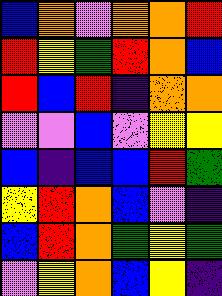[["blue", "orange", "violet", "orange", "orange", "red"], ["red", "yellow", "green", "red", "orange", "blue"], ["red", "blue", "red", "indigo", "orange", "orange"], ["violet", "violet", "blue", "violet", "yellow", "yellow"], ["blue", "indigo", "blue", "blue", "red", "green"], ["yellow", "red", "orange", "blue", "violet", "indigo"], ["blue", "red", "orange", "green", "yellow", "green"], ["violet", "yellow", "orange", "blue", "yellow", "indigo"]]